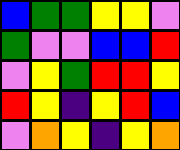[["blue", "green", "green", "yellow", "yellow", "violet"], ["green", "violet", "violet", "blue", "blue", "red"], ["violet", "yellow", "green", "red", "red", "yellow"], ["red", "yellow", "indigo", "yellow", "red", "blue"], ["violet", "orange", "yellow", "indigo", "yellow", "orange"]]